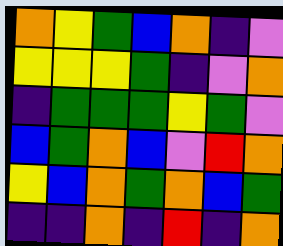[["orange", "yellow", "green", "blue", "orange", "indigo", "violet"], ["yellow", "yellow", "yellow", "green", "indigo", "violet", "orange"], ["indigo", "green", "green", "green", "yellow", "green", "violet"], ["blue", "green", "orange", "blue", "violet", "red", "orange"], ["yellow", "blue", "orange", "green", "orange", "blue", "green"], ["indigo", "indigo", "orange", "indigo", "red", "indigo", "orange"]]